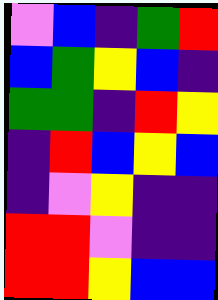[["violet", "blue", "indigo", "green", "red"], ["blue", "green", "yellow", "blue", "indigo"], ["green", "green", "indigo", "red", "yellow"], ["indigo", "red", "blue", "yellow", "blue"], ["indigo", "violet", "yellow", "indigo", "indigo"], ["red", "red", "violet", "indigo", "indigo"], ["red", "red", "yellow", "blue", "blue"]]